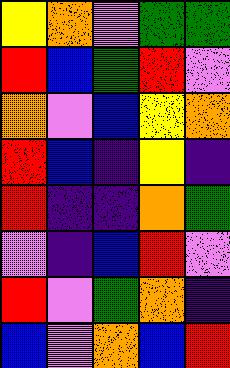[["yellow", "orange", "violet", "green", "green"], ["red", "blue", "green", "red", "violet"], ["orange", "violet", "blue", "yellow", "orange"], ["red", "blue", "indigo", "yellow", "indigo"], ["red", "indigo", "indigo", "orange", "green"], ["violet", "indigo", "blue", "red", "violet"], ["red", "violet", "green", "orange", "indigo"], ["blue", "violet", "orange", "blue", "red"]]